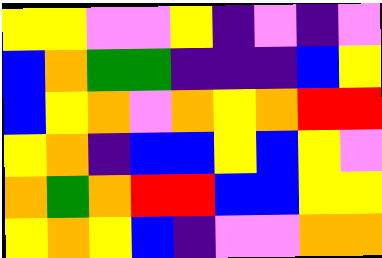[["yellow", "yellow", "violet", "violet", "yellow", "indigo", "violet", "indigo", "violet"], ["blue", "orange", "green", "green", "indigo", "indigo", "indigo", "blue", "yellow"], ["blue", "yellow", "orange", "violet", "orange", "yellow", "orange", "red", "red"], ["yellow", "orange", "indigo", "blue", "blue", "yellow", "blue", "yellow", "violet"], ["orange", "green", "orange", "red", "red", "blue", "blue", "yellow", "yellow"], ["yellow", "orange", "yellow", "blue", "indigo", "violet", "violet", "orange", "orange"]]